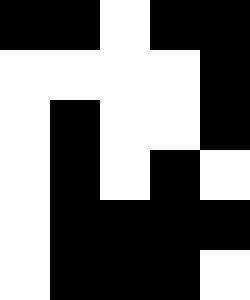[["black", "black", "white", "black", "black"], ["white", "white", "white", "white", "black"], ["white", "black", "white", "white", "black"], ["white", "black", "white", "black", "white"], ["white", "black", "black", "black", "black"], ["white", "black", "black", "black", "white"]]